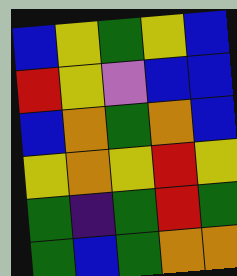[["blue", "yellow", "green", "yellow", "blue"], ["red", "yellow", "violet", "blue", "blue"], ["blue", "orange", "green", "orange", "blue"], ["yellow", "orange", "yellow", "red", "yellow"], ["green", "indigo", "green", "red", "green"], ["green", "blue", "green", "orange", "orange"]]